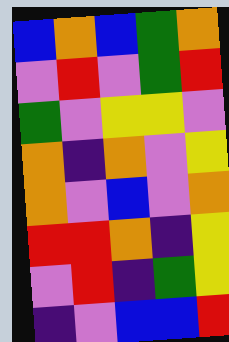[["blue", "orange", "blue", "green", "orange"], ["violet", "red", "violet", "green", "red"], ["green", "violet", "yellow", "yellow", "violet"], ["orange", "indigo", "orange", "violet", "yellow"], ["orange", "violet", "blue", "violet", "orange"], ["red", "red", "orange", "indigo", "yellow"], ["violet", "red", "indigo", "green", "yellow"], ["indigo", "violet", "blue", "blue", "red"]]